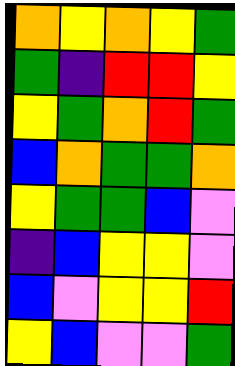[["orange", "yellow", "orange", "yellow", "green"], ["green", "indigo", "red", "red", "yellow"], ["yellow", "green", "orange", "red", "green"], ["blue", "orange", "green", "green", "orange"], ["yellow", "green", "green", "blue", "violet"], ["indigo", "blue", "yellow", "yellow", "violet"], ["blue", "violet", "yellow", "yellow", "red"], ["yellow", "blue", "violet", "violet", "green"]]